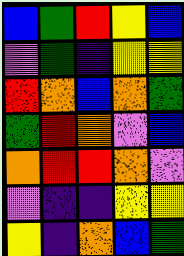[["blue", "green", "red", "yellow", "blue"], ["violet", "green", "indigo", "yellow", "yellow"], ["red", "orange", "blue", "orange", "green"], ["green", "red", "orange", "violet", "blue"], ["orange", "red", "red", "orange", "violet"], ["violet", "indigo", "indigo", "yellow", "yellow"], ["yellow", "indigo", "orange", "blue", "green"]]